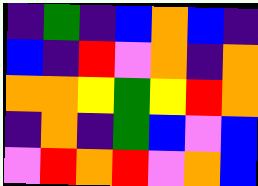[["indigo", "green", "indigo", "blue", "orange", "blue", "indigo"], ["blue", "indigo", "red", "violet", "orange", "indigo", "orange"], ["orange", "orange", "yellow", "green", "yellow", "red", "orange"], ["indigo", "orange", "indigo", "green", "blue", "violet", "blue"], ["violet", "red", "orange", "red", "violet", "orange", "blue"]]